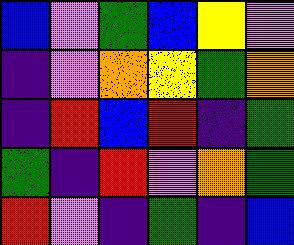[["blue", "violet", "green", "blue", "yellow", "violet"], ["indigo", "violet", "orange", "yellow", "green", "orange"], ["indigo", "red", "blue", "red", "indigo", "green"], ["green", "indigo", "red", "violet", "orange", "green"], ["red", "violet", "indigo", "green", "indigo", "blue"]]